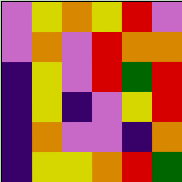[["violet", "yellow", "orange", "yellow", "red", "violet"], ["violet", "orange", "violet", "red", "orange", "orange"], ["indigo", "yellow", "violet", "red", "green", "red"], ["indigo", "yellow", "indigo", "violet", "yellow", "red"], ["indigo", "orange", "violet", "violet", "indigo", "orange"], ["indigo", "yellow", "yellow", "orange", "red", "green"]]